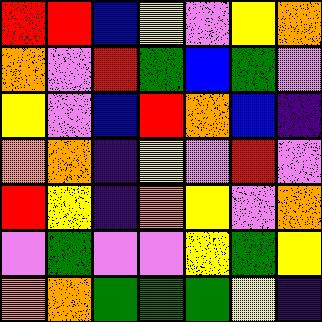[["red", "red", "blue", "yellow", "violet", "yellow", "orange"], ["orange", "violet", "red", "green", "blue", "green", "violet"], ["yellow", "violet", "blue", "red", "orange", "blue", "indigo"], ["orange", "orange", "indigo", "yellow", "violet", "red", "violet"], ["red", "yellow", "indigo", "orange", "yellow", "violet", "orange"], ["violet", "green", "violet", "violet", "yellow", "green", "yellow"], ["orange", "orange", "green", "green", "green", "yellow", "indigo"]]